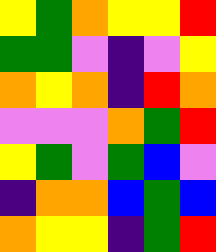[["yellow", "green", "orange", "yellow", "yellow", "red"], ["green", "green", "violet", "indigo", "violet", "yellow"], ["orange", "yellow", "orange", "indigo", "red", "orange"], ["violet", "violet", "violet", "orange", "green", "red"], ["yellow", "green", "violet", "green", "blue", "violet"], ["indigo", "orange", "orange", "blue", "green", "blue"], ["orange", "yellow", "yellow", "indigo", "green", "red"]]